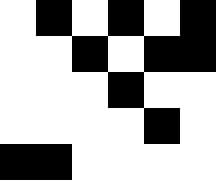[["white", "black", "white", "black", "white", "black"], ["white", "white", "black", "white", "black", "black"], ["white", "white", "white", "black", "white", "white"], ["white", "white", "white", "white", "black", "white"], ["black", "black", "white", "white", "white", "white"]]